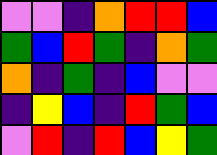[["violet", "violet", "indigo", "orange", "red", "red", "blue"], ["green", "blue", "red", "green", "indigo", "orange", "green"], ["orange", "indigo", "green", "indigo", "blue", "violet", "violet"], ["indigo", "yellow", "blue", "indigo", "red", "green", "blue"], ["violet", "red", "indigo", "red", "blue", "yellow", "green"]]